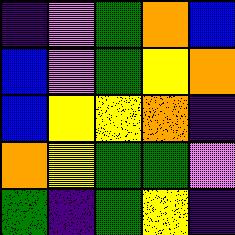[["indigo", "violet", "green", "orange", "blue"], ["blue", "violet", "green", "yellow", "orange"], ["blue", "yellow", "yellow", "orange", "indigo"], ["orange", "yellow", "green", "green", "violet"], ["green", "indigo", "green", "yellow", "indigo"]]